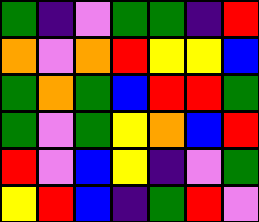[["green", "indigo", "violet", "green", "green", "indigo", "red"], ["orange", "violet", "orange", "red", "yellow", "yellow", "blue"], ["green", "orange", "green", "blue", "red", "red", "green"], ["green", "violet", "green", "yellow", "orange", "blue", "red"], ["red", "violet", "blue", "yellow", "indigo", "violet", "green"], ["yellow", "red", "blue", "indigo", "green", "red", "violet"]]